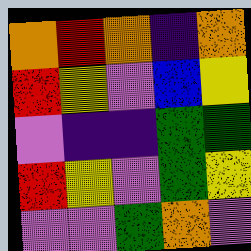[["orange", "red", "orange", "indigo", "orange"], ["red", "yellow", "violet", "blue", "yellow"], ["violet", "indigo", "indigo", "green", "green"], ["red", "yellow", "violet", "green", "yellow"], ["violet", "violet", "green", "orange", "violet"]]